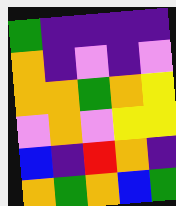[["green", "indigo", "indigo", "indigo", "indigo"], ["orange", "indigo", "violet", "indigo", "violet"], ["orange", "orange", "green", "orange", "yellow"], ["violet", "orange", "violet", "yellow", "yellow"], ["blue", "indigo", "red", "orange", "indigo"], ["orange", "green", "orange", "blue", "green"]]